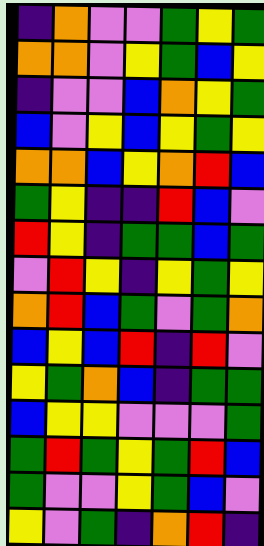[["indigo", "orange", "violet", "violet", "green", "yellow", "green"], ["orange", "orange", "violet", "yellow", "green", "blue", "yellow"], ["indigo", "violet", "violet", "blue", "orange", "yellow", "green"], ["blue", "violet", "yellow", "blue", "yellow", "green", "yellow"], ["orange", "orange", "blue", "yellow", "orange", "red", "blue"], ["green", "yellow", "indigo", "indigo", "red", "blue", "violet"], ["red", "yellow", "indigo", "green", "green", "blue", "green"], ["violet", "red", "yellow", "indigo", "yellow", "green", "yellow"], ["orange", "red", "blue", "green", "violet", "green", "orange"], ["blue", "yellow", "blue", "red", "indigo", "red", "violet"], ["yellow", "green", "orange", "blue", "indigo", "green", "green"], ["blue", "yellow", "yellow", "violet", "violet", "violet", "green"], ["green", "red", "green", "yellow", "green", "red", "blue"], ["green", "violet", "violet", "yellow", "green", "blue", "violet"], ["yellow", "violet", "green", "indigo", "orange", "red", "indigo"]]